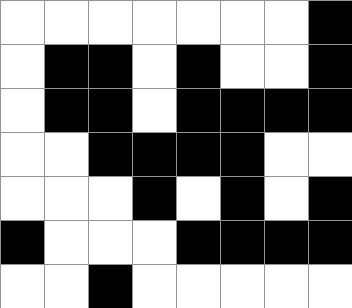[["white", "white", "white", "white", "white", "white", "white", "black"], ["white", "black", "black", "white", "black", "white", "white", "black"], ["white", "black", "black", "white", "black", "black", "black", "black"], ["white", "white", "black", "black", "black", "black", "white", "white"], ["white", "white", "white", "black", "white", "black", "white", "black"], ["black", "white", "white", "white", "black", "black", "black", "black"], ["white", "white", "black", "white", "white", "white", "white", "white"]]